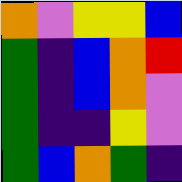[["orange", "violet", "yellow", "yellow", "blue"], ["green", "indigo", "blue", "orange", "red"], ["green", "indigo", "blue", "orange", "violet"], ["green", "indigo", "indigo", "yellow", "violet"], ["green", "blue", "orange", "green", "indigo"]]